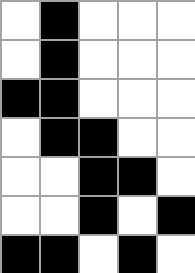[["white", "black", "white", "white", "white"], ["white", "black", "white", "white", "white"], ["black", "black", "white", "white", "white"], ["white", "black", "black", "white", "white"], ["white", "white", "black", "black", "white"], ["white", "white", "black", "white", "black"], ["black", "black", "white", "black", "white"]]